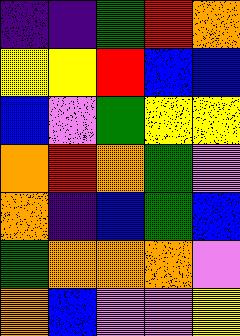[["indigo", "indigo", "green", "red", "orange"], ["yellow", "yellow", "red", "blue", "blue"], ["blue", "violet", "green", "yellow", "yellow"], ["orange", "red", "orange", "green", "violet"], ["orange", "indigo", "blue", "green", "blue"], ["green", "orange", "orange", "orange", "violet"], ["orange", "blue", "violet", "violet", "yellow"]]